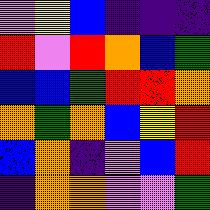[["violet", "yellow", "blue", "indigo", "indigo", "indigo"], ["red", "violet", "red", "orange", "blue", "green"], ["blue", "blue", "green", "red", "red", "orange"], ["orange", "green", "orange", "blue", "yellow", "red"], ["blue", "orange", "indigo", "violet", "blue", "red"], ["indigo", "orange", "orange", "violet", "violet", "green"]]